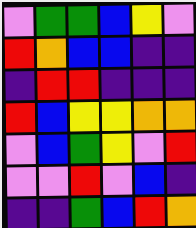[["violet", "green", "green", "blue", "yellow", "violet"], ["red", "orange", "blue", "blue", "indigo", "indigo"], ["indigo", "red", "red", "indigo", "indigo", "indigo"], ["red", "blue", "yellow", "yellow", "orange", "orange"], ["violet", "blue", "green", "yellow", "violet", "red"], ["violet", "violet", "red", "violet", "blue", "indigo"], ["indigo", "indigo", "green", "blue", "red", "orange"]]